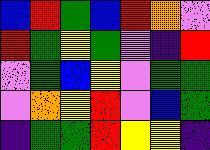[["blue", "red", "green", "blue", "red", "orange", "violet"], ["red", "green", "yellow", "green", "violet", "indigo", "red"], ["violet", "green", "blue", "yellow", "violet", "green", "green"], ["violet", "orange", "yellow", "red", "violet", "blue", "green"], ["indigo", "green", "green", "red", "yellow", "yellow", "indigo"]]